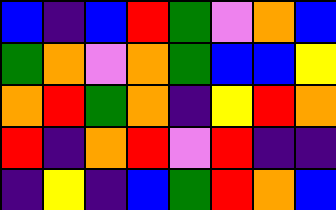[["blue", "indigo", "blue", "red", "green", "violet", "orange", "blue"], ["green", "orange", "violet", "orange", "green", "blue", "blue", "yellow"], ["orange", "red", "green", "orange", "indigo", "yellow", "red", "orange"], ["red", "indigo", "orange", "red", "violet", "red", "indigo", "indigo"], ["indigo", "yellow", "indigo", "blue", "green", "red", "orange", "blue"]]